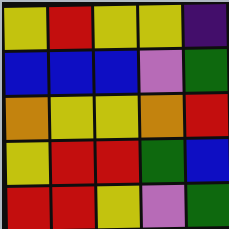[["yellow", "red", "yellow", "yellow", "indigo"], ["blue", "blue", "blue", "violet", "green"], ["orange", "yellow", "yellow", "orange", "red"], ["yellow", "red", "red", "green", "blue"], ["red", "red", "yellow", "violet", "green"]]